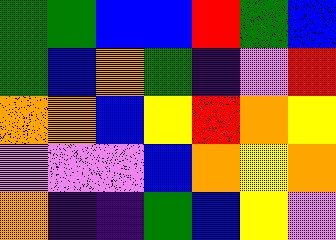[["green", "green", "blue", "blue", "red", "green", "blue"], ["green", "blue", "orange", "green", "indigo", "violet", "red"], ["orange", "orange", "blue", "yellow", "red", "orange", "yellow"], ["violet", "violet", "violet", "blue", "orange", "yellow", "orange"], ["orange", "indigo", "indigo", "green", "blue", "yellow", "violet"]]